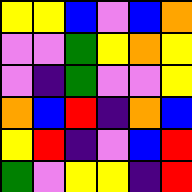[["yellow", "yellow", "blue", "violet", "blue", "orange"], ["violet", "violet", "green", "yellow", "orange", "yellow"], ["violet", "indigo", "green", "violet", "violet", "yellow"], ["orange", "blue", "red", "indigo", "orange", "blue"], ["yellow", "red", "indigo", "violet", "blue", "red"], ["green", "violet", "yellow", "yellow", "indigo", "red"]]